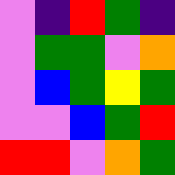[["violet", "indigo", "red", "green", "indigo"], ["violet", "green", "green", "violet", "orange"], ["violet", "blue", "green", "yellow", "green"], ["violet", "violet", "blue", "green", "red"], ["red", "red", "violet", "orange", "green"]]